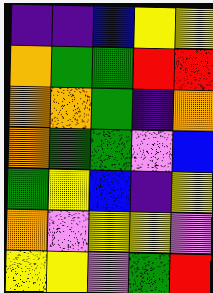[["indigo", "indigo", "blue", "yellow", "yellow"], ["orange", "green", "green", "red", "red"], ["orange", "orange", "green", "indigo", "orange"], ["orange", "green", "green", "violet", "blue"], ["green", "yellow", "blue", "indigo", "yellow"], ["orange", "violet", "yellow", "yellow", "violet"], ["yellow", "yellow", "violet", "green", "red"]]